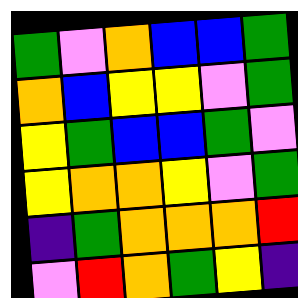[["green", "violet", "orange", "blue", "blue", "green"], ["orange", "blue", "yellow", "yellow", "violet", "green"], ["yellow", "green", "blue", "blue", "green", "violet"], ["yellow", "orange", "orange", "yellow", "violet", "green"], ["indigo", "green", "orange", "orange", "orange", "red"], ["violet", "red", "orange", "green", "yellow", "indigo"]]